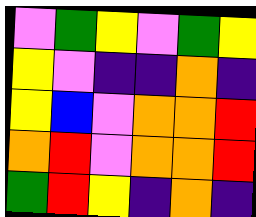[["violet", "green", "yellow", "violet", "green", "yellow"], ["yellow", "violet", "indigo", "indigo", "orange", "indigo"], ["yellow", "blue", "violet", "orange", "orange", "red"], ["orange", "red", "violet", "orange", "orange", "red"], ["green", "red", "yellow", "indigo", "orange", "indigo"]]